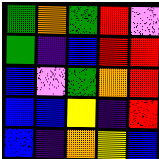[["green", "orange", "green", "red", "violet"], ["green", "indigo", "blue", "red", "red"], ["blue", "violet", "green", "orange", "red"], ["blue", "blue", "yellow", "indigo", "red"], ["blue", "indigo", "orange", "yellow", "blue"]]